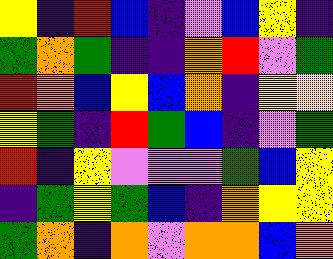[["yellow", "indigo", "red", "blue", "indigo", "violet", "blue", "yellow", "indigo"], ["green", "orange", "green", "indigo", "indigo", "orange", "red", "violet", "green"], ["red", "orange", "blue", "yellow", "blue", "orange", "indigo", "yellow", "yellow"], ["yellow", "green", "indigo", "red", "green", "blue", "indigo", "violet", "green"], ["red", "indigo", "yellow", "violet", "violet", "violet", "green", "blue", "yellow"], ["indigo", "green", "yellow", "green", "blue", "indigo", "orange", "yellow", "yellow"], ["green", "orange", "indigo", "orange", "violet", "orange", "orange", "blue", "orange"]]